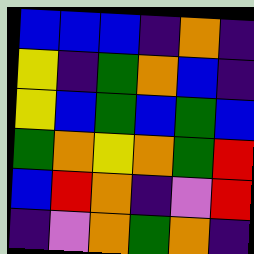[["blue", "blue", "blue", "indigo", "orange", "indigo"], ["yellow", "indigo", "green", "orange", "blue", "indigo"], ["yellow", "blue", "green", "blue", "green", "blue"], ["green", "orange", "yellow", "orange", "green", "red"], ["blue", "red", "orange", "indigo", "violet", "red"], ["indigo", "violet", "orange", "green", "orange", "indigo"]]